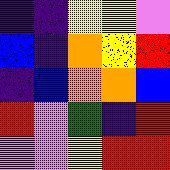[["indigo", "indigo", "yellow", "yellow", "violet"], ["blue", "indigo", "orange", "yellow", "red"], ["indigo", "blue", "orange", "orange", "blue"], ["red", "violet", "green", "indigo", "red"], ["violet", "violet", "yellow", "red", "red"]]